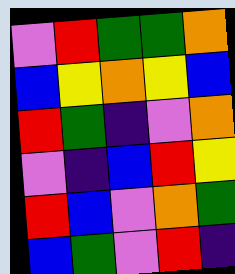[["violet", "red", "green", "green", "orange"], ["blue", "yellow", "orange", "yellow", "blue"], ["red", "green", "indigo", "violet", "orange"], ["violet", "indigo", "blue", "red", "yellow"], ["red", "blue", "violet", "orange", "green"], ["blue", "green", "violet", "red", "indigo"]]